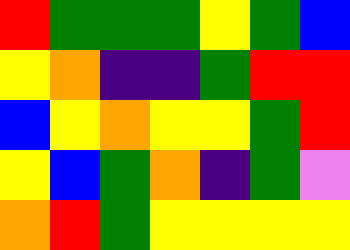[["red", "green", "green", "green", "yellow", "green", "blue"], ["yellow", "orange", "indigo", "indigo", "green", "red", "red"], ["blue", "yellow", "orange", "yellow", "yellow", "green", "red"], ["yellow", "blue", "green", "orange", "indigo", "green", "violet"], ["orange", "red", "green", "yellow", "yellow", "yellow", "yellow"]]